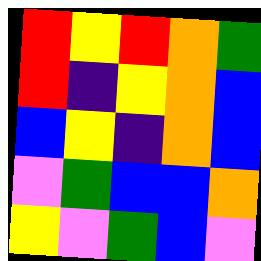[["red", "yellow", "red", "orange", "green"], ["red", "indigo", "yellow", "orange", "blue"], ["blue", "yellow", "indigo", "orange", "blue"], ["violet", "green", "blue", "blue", "orange"], ["yellow", "violet", "green", "blue", "violet"]]